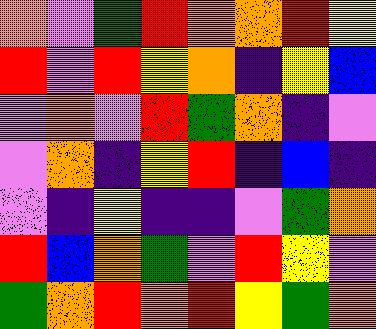[["orange", "violet", "green", "red", "orange", "orange", "red", "yellow"], ["red", "violet", "red", "yellow", "orange", "indigo", "yellow", "blue"], ["violet", "orange", "violet", "red", "green", "orange", "indigo", "violet"], ["violet", "orange", "indigo", "yellow", "red", "indigo", "blue", "indigo"], ["violet", "indigo", "yellow", "indigo", "indigo", "violet", "green", "orange"], ["red", "blue", "orange", "green", "violet", "red", "yellow", "violet"], ["green", "orange", "red", "orange", "red", "yellow", "green", "orange"]]